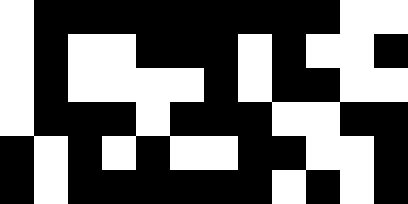[["white", "black", "black", "black", "black", "black", "black", "black", "black", "black", "white", "white"], ["white", "black", "white", "white", "black", "black", "black", "white", "black", "white", "white", "black"], ["white", "black", "white", "white", "white", "white", "black", "white", "black", "black", "white", "white"], ["white", "black", "black", "black", "white", "black", "black", "black", "white", "white", "black", "black"], ["black", "white", "black", "white", "black", "white", "white", "black", "black", "white", "white", "black"], ["black", "white", "black", "black", "black", "black", "black", "black", "white", "black", "white", "black"]]